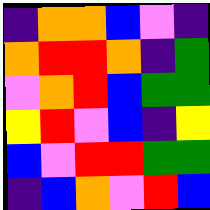[["indigo", "orange", "orange", "blue", "violet", "indigo"], ["orange", "red", "red", "orange", "indigo", "green"], ["violet", "orange", "red", "blue", "green", "green"], ["yellow", "red", "violet", "blue", "indigo", "yellow"], ["blue", "violet", "red", "red", "green", "green"], ["indigo", "blue", "orange", "violet", "red", "blue"]]